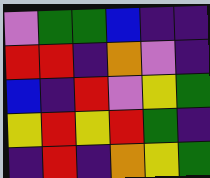[["violet", "green", "green", "blue", "indigo", "indigo"], ["red", "red", "indigo", "orange", "violet", "indigo"], ["blue", "indigo", "red", "violet", "yellow", "green"], ["yellow", "red", "yellow", "red", "green", "indigo"], ["indigo", "red", "indigo", "orange", "yellow", "green"]]